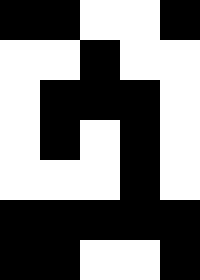[["black", "black", "white", "white", "black"], ["white", "white", "black", "white", "white"], ["white", "black", "black", "black", "white"], ["white", "black", "white", "black", "white"], ["white", "white", "white", "black", "white"], ["black", "black", "black", "black", "black"], ["black", "black", "white", "white", "black"]]